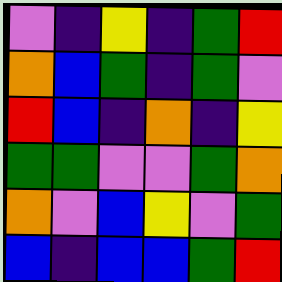[["violet", "indigo", "yellow", "indigo", "green", "red"], ["orange", "blue", "green", "indigo", "green", "violet"], ["red", "blue", "indigo", "orange", "indigo", "yellow"], ["green", "green", "violet", "violet", "green", "orange"], ["orange", "violet", "blue", "yellow", "violet", "green"], ["blue", "indigo", "blue", "blue", "green", "red"]]